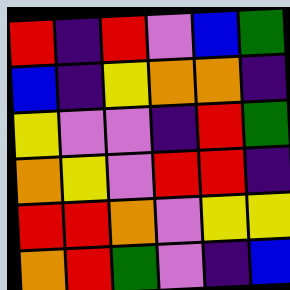[["red", "indigo", "red", "violet", "blue", "green"], ["blue", "indigo", "yellow", "orange", "orange", "indigo"], ["yellow", "violet", "violet", "indigo", "red", "green"], ["orange", "yellow", "violet", "red", "red", "indigo"], ["red", "red", "orange", "violet", "yellow", "yellow"], ["orange", "red", "green", "violet", "indigo", "blue"]]